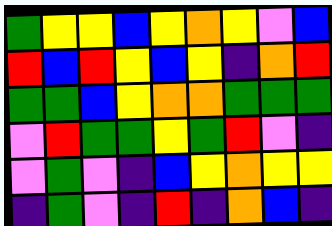[["green", "yellow", "yellow", "blue", "yellow", "orange", "yellow", "violet", "blue"], ["red", "blue", "red", "yellow", "blue", "yellow", "indigo", "orange", "red"], ["green", "green", "blue", "yellow", "orange", "orange", "green", "green", "green"], ["violet", "red", "green", "green", "yellow", "green", "red", "violet", "indigo"], ["violet", "green", "violet", "indigo", "blue", "yellow", "orange", "yellow", "yellow"], ["indigo", "green", "violet", "indigo", "red", "indigo", "orange", "blue", "indigo"]]